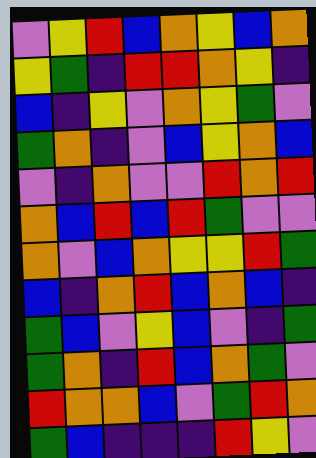[["violet", "yellow", "red", "blue", "orange", "yellow", "blue", "orange"], ["yellow", "green", "indigo", "red", "red", "orange", "yellow", "indigo"], ["blue", "indigo", "yellow", "violet", "orange", "yellow", "green", "violet"], ["green", "orange", "indigo", "violet", "blue", "yellow", "orange", "blue"], ["violet", "indigo", "orange", "violet", "violet", "red", "orange", "red"], ["orange", "blue", "red", "blue", "red", "green", "violet", "violet"], ["orange", "violet", "blue", "orange", "yellow", "yellow", "red", "green"], ["blue", "indigo", "orange", "red", "blue", "orange", "blue", "indigo"], ["green", "blue", "violet", "yellow", "blue", "violet", "indigo", "green"], ["green", "orange", "indigo", "red", "blue", "orange", "green", "violet"], ["red", "orange", "orange", "blue", "violet", "green", "red", "orange"], ["green", "blue", "indigo", "indigo", "indigo", "red", "yellow", "violet"]]